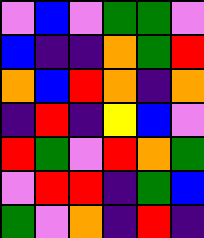[["violet", "blue", "violet", "green", "green", "violet"], ["blue", "indigo", "indigo", "orange", "green", "red"], ["orange", "blue", "red", "orange", "indigo", "orange"], ["indigo", "red", "indigo", "yellow", "blue", "violet"], ["red", "green", "violet", "red", "orange", "green"], ["violet", "red", "red", "indigo", "green", "blue"], ["green", "violet", "orange", "indigo", "red", "indigo"]]